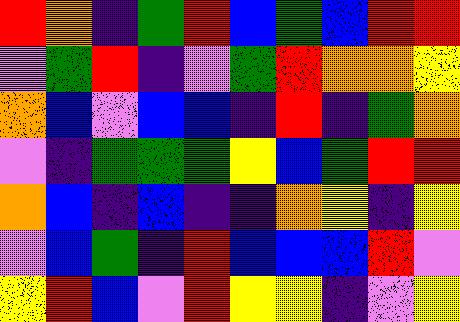[["red", "orange", "indigo", "green", "red", "blue", "green", "blue", "red", "red"], ["violet", "green", "red", "indigo", "violet", "green", "red", "orange", "orange", "yellow"], ["orange", "blue", "violet", "blue", "blue", "indigo", "red", "indigo", "green", "orange"], ["violet", "indigo", "green", "green", "green", "yellow", "blue", "green", "red", "red"], ["orange", "blue", "indigo", "blue", "indigo", "indigo", "orange", "yellow", "indigo", "yellow"], ["violet", "blue", "green", "indigo", "red", "blue", "blue", "blue", "red", "violet"], ["yellow", "red", "blue", "violet", "red", "yellow", "yellow", "indigo", "violet", "yellow"]]